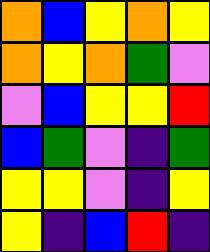[["orange", "blue", "yellow", "orange", "yellow"], ["orange", "yellow", "orange", "green", "violet"], ["violet", "blue", "yellow", "yellow", "red"], ["blue", "green", "violet", "indigo", "green"], ["yellow", "yellow", "violet", "indigo", "yellow"], ["yellow", "indigo", "blue", "red", "indigo"]]